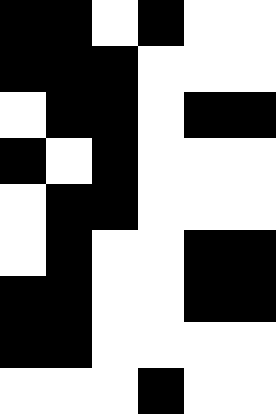[["black", "black", "white", "black", "white", "white"], ["black", "black", "black", "white", "white", "white"], ["white", "black", "black", "white", "black", "black"], ["black", "white", "black", "white", "white", "white"], ["white", "black", "black", "white", "white", "white"], ["white", "black", "white", "white", "black", "black"], ["black", "black", "white", "white", "black", "black"], ["black", "black", "white", "white", "white", "white"], ["white", "white", "white", "black", "white", "white"]]